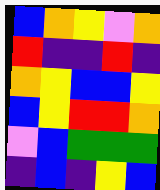[["blue", "orange", "yellow", "violet", "orange"], ["red", "indigo", "indigo", "red", "indigo"], ["orange", "yellow", "blue", "blue", "yellow"], ["blue", "yellow", "red", "red", "orange"], ["violet", "blue", "green", "green", "green"], ["indigo", "blue", "indigo", "yellow", "blue"]]